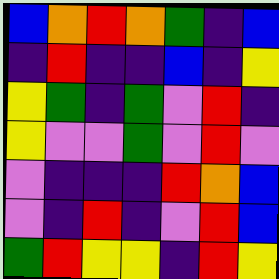[["blue", "orange", "red", "orange", "green", "indigo", "blue"], ["indigo", "red", "indigo", "indigo", "blue", "indigo", "yellow"], ["yellow", "green", "indigo", "green", "violet", "red", "indigo"], ["yellow", "violet", "violet", "green", "violet", "red", "violet"], ["violet", "indigo", "indigo", "indigo", "red", "orange", "blue"], ["violet", "indigo", "red", "indigo", "violet", "red", "blue"], ["green", "red", "yellow", "yellow", "indigo", "red", "yellow"]]